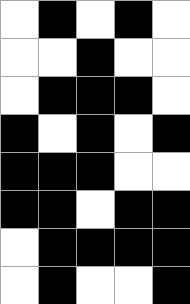[["white", "black", "white", "black", "white"], ["white", "white", "black", "white", "white"], ["white", "black", "black", "black", "white"], ["black", "white", "black", "white", "black"], ["black", "black", "black", "white", "white"], ["black", "black", "white", "black", "black"], ["white", "black", "black", "black", "black"], ["white", "black", "white", "white", "black"]]